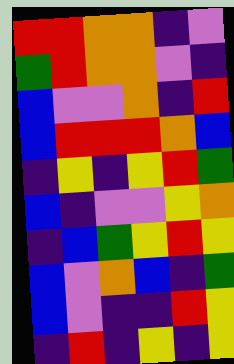[["red", "red", "orange", "orange", "indigo", "violet"], ["green", "red", "orange", "orange", "violet", "indigo"], ["blue", "violet", "violet", "orange", "indigo", "red"], ["blue", "red", "red", "red", "orange", "blue"], ["indigo", "yellow", "indigo", "yellow", "red", "green"], ["blue", "indigo", "violet", "violet", "yellow", "orange"], ["indigo", "blue", "green", "yellow", "red", "yellow"], ["blue", "violet", "orange", "blue", "indigo", "green"], ["blue", "violet", "indigo", "indigo", "red", "yellow"], ["indigo", "red", "indigo", "yellow", "indigo", "yellow"]]